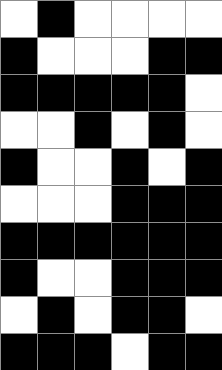[["white", "black", "white", "white", "white", "white"], ["black", "white", "white", "white", "black", "black"], ["black", "black", "black", "black", "black", "white"], ["white", "white", "black", "white", "black", "white"], ["black", "white", "white", "black", "white", "black"], ["white", "white", "white", "black", "black", "black"], ["black", "black", "black", "black", "black", "black"], ["black", "white", "white", "black", "black", "black"], ["white", "black", "white", "black", "black", "white"], ["black", "black", "black", "white", "black", "black"]]